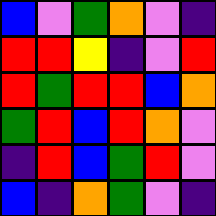[["blue", "violet", "green", "orange", "violet", "indigo"], ["red", "red", "yellow", "indigo", "violet", "red"], ["red", "green", "red", "red", "blue", "orange"], ["green", "red", "blue", "red", "orange", "violet"], ["indigo", "red", "blue", "green", "red", "violet"], ["blue", "indigo", "orange", "green", "violet", "indigo"]]